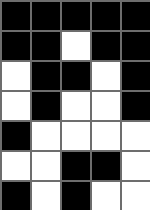[["black", "black", "black", "black", "black"], ["black", "black", "white", "black", "black"], ["white", "black", "black", "white", "black"], ["white", "black", "white", "white", "black"], ["black", "white", "white", "white", "white"], ["white", "white", "black", "black", "white"], ["black", "white", "black", "white", "white"]]